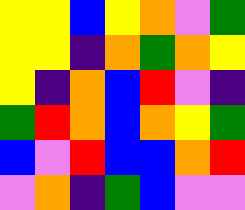[["yellow", "yellow", "blue", "yellow", "orange", "violet", "green"], ["yellow", "yellow", "indigo", "orange", "green", "orange", "yellow"], ["yellow", "indigo", "orange", "blue", "red", "violet", "indigo"], ["green", "red", "orange", "blue", "orange", "yellow", "green"], ["blue", "violet", "red", "blue", "blue", "orange", "red"], ["violet", "orange", "indigo", "green", "blue", "violet", "violet"]]